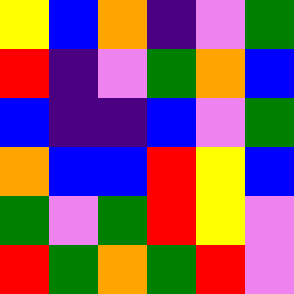[["yellow", "blue", "orange", "indigo", "violet", "green"], ["red", "indigo", "violet", "green", "orange", "blue"], ["blue", "indigo", "indigo", "blue", "violet", "green"], ["orange", "blue", "blue", "red", "yellow", "blue"], ["green", "violet", "green", "red", "yellow", "violet"], ["red", "green", "orange", "green", "red", "violet"]]